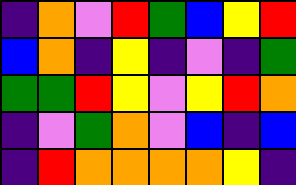[["indigo", "orange", "violet", "red", "green", "blue", "yellow", "red"], ["blue", "orange", "indigo", "yellow", "indigo", "violet", "indigo", "green"], ["green", "green", "red", "yellow", "violet", "yellow", "red", "orange"], ["indigo", "violet", "green", "orange", "violet", "blue", "indigo", "blue"], ["indigo", "red", "orange", "orange", "orange", "orange", "yellow", "indigo"]]